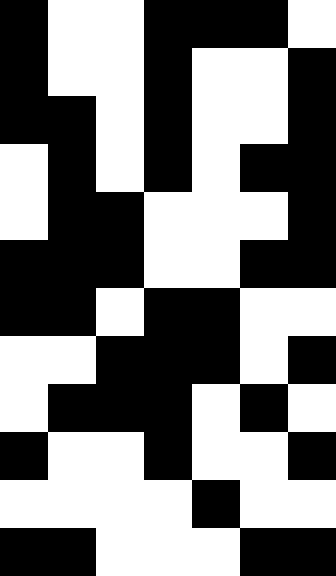[["black", "white", "white", "black", "black", "black", "white"], ["black", "white", "white", "black", "white", "white", "black"], ["black", "black", "white", "black", "white", "white", "black"], ["white", "black", "white", "black", "white", "black", "black"], ["white", "black", "black", "white", "white", "white", "black"], ["black", "black", "black", "white", "white", "black", "black"], ["black", "black", "white", "black", "black", "white", "white"], ["white", "white", "black", "black", "black", "white", "black"], ["white", "black", "black", "black", "white", "black", "white"], ["black", "white", "white", "black", "white", "white", "black"], ["white", "white", "white", "white", "black", "white", "white"], ["black", "black", "white", "white", "white", "black", "black"]]